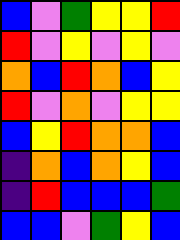[["blue", "violet", "green", "yellow", "yellow", "red"], ["red", "violet", "yellow", "violet", "yellow", "violet"], ["orange", "blue", "red", "orange", "blue", "yellow"], ["red", "violet", "orange", "violet", "yellow", "yellow"], ["blue", "yellow", "red", "orange", "orange", "blue"], ["indigo", "orange", "blue", "orange", "yellow", "blue"], ["indigo", "red", "blue", "blue", "blue", "green"], ["blue", "blue", "violet", "green", "yellow", "blue"]]